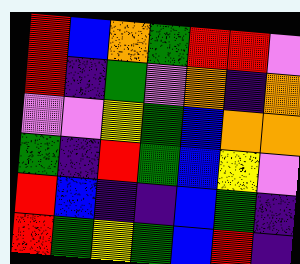[["red", "blue", "orange", "green", "red", "red", "violet"], ["red", "indigo", "green", "violet", "orange", "indigo", "orange"], ["violet", "violet", "yellow", "green", "blue", "orange", "orange"], ["green", "indigo", "red", "green", "blue", "yellow", "violet"], ["red", "blue", "indigo", "indigo", "blue", "green", "indigo"], ["red", "green", "yellow", "green", "blue", "red", "indigo"]]